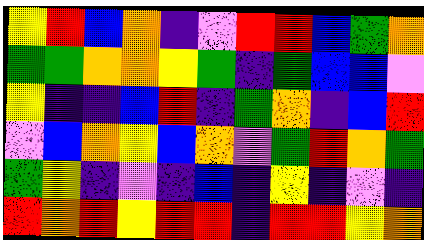[["yellow", "red", "blue", "orange", "indigo", "violet", "red", "red", "blue", "green", "orange"], ["green", "green", "orange", "orange", "yellow", "green", "indigo", "green", "blue", "blue", "violet"], ["yellow", "indigo", "indigo", "blue", "red", "indigo", "green", "orange", "indigo", "blue", "red"], ["violet", "blue", "orange", "yellow", "blue", "orange", "violet", "green", "red", "orange", "green"], ["green", "yellow", "indigo", "violet", "indigo", "blue", "indigo", "yellow", "indigo", "violet", "indigo"], ["red", "orange", "red", "yellow", "red", "red", "indigo", "red", "red", "yellow", "orange"]]